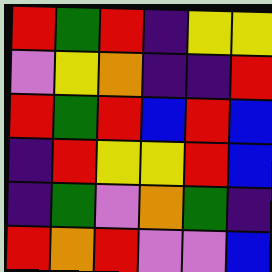[["red", "green", "red", "indigo", "yellow", "yellow"], ["violet", "yellow", "orange", "indigo", "indigo", "red"], ["red", "green", "red", "blue", "red", "blue"], ["indigo", "red", "yellow", "yellow", "red", "blue"], ["indigo", "green", "violet", "orange", "green", "indigo"], ["red", "orange", "red", "violet", "violet", "blue"]]